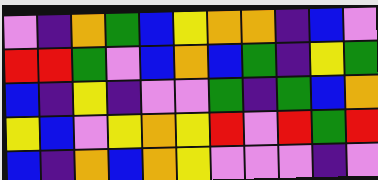[["violet", "indigo", "orange", "green", "blue", "yellow", "orange", "orange", "indigo", "blue", "violet"], ["red", "red", "green", "violet", "blue", "orange", "blue", "green", "indigo", "yellow", "green"], ["blue", "indigo", "yellow", "indigo", "violet", "violet", "green", "indigo", "green", "blue", "orange"], ["yellow", "blue", "violet", "yellow", "orange", "yellow", "red", "violet", "red", "green", "red"], ["blue", "indigo", "orange", "blue", "orange", "yellow", "violet", "violet", "violet", "indigo", "violet"]]